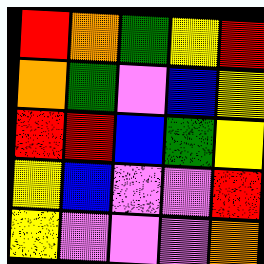[["red", "orange", "green", "yellow", "red"], ["orange", "green", "violet", "blue", "yellow"], ["red", "red", "blue", "green", "yellow"], ["yellow", "blue", "violet", "violet", "red"], ["yellow", "violet", "violet", "violet", "orange"]]